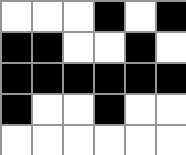[["white", "white", "white", "black", "white", "black"], ["black", "black", "white", "white", "black", "white"], ["black", "black", "black", "black", "black", "black"], ["black", "white", "white", "black", "white", "white"], ["white", "white", "white", "white", "white", "white"]]